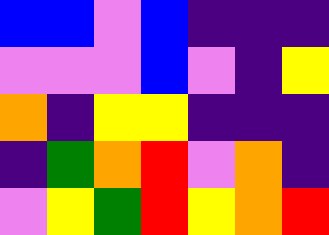[["blue", "blue", "violet", "blue", "indigo", "indigo", "indigo"], ["violet", "violet", "violet", "blue", "violet", "indigo", "yellow"], ["orange", "indigo", "yellow", "yellow", "indigo", "indigo", "indigo"], ["indigo", "green", "orange", "red", "violet", "orange", "indigo"], ["violet", "yellow", "green", "red", "yellow", "orange", "red"]]